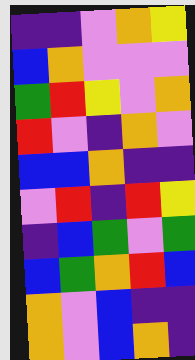[["indigo", "indigo", "violet", "orange", "yellow"], ["blue", "orange", "violet", "violet", "violet"], ["green", "red", "yellow", "violet", "orange"], ["red", "violet", "indigo", "orange", "violet"], ["blue", "blue", "orange", "indigo", "indigo"], ["violet", "red", "indigo", "red", "yellow"], ["indigo", "blue", "green", "violet", "green"], ["blue", "green", "orange", "red", "blue"], ["orange", "violet", "blue", "indigo", "indigo"], ["orange", "violet", "blue", "orange", "indigo"]]